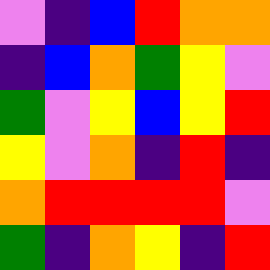[["violet", "indigo", "blue", "red", "orange", "orange"], ["indigo", "blue", "orange", "green", "yellow", "violet"], ["green", "violet", "yellow", "blue", "yellow", "red"], ["yellow", "violet", "orange", "indigo", "red", "indigo"], ["orange", "red", "red", "red", "red", "violet"], ["green", "indigo", "orange", "yellow", "indigo", "red"]]